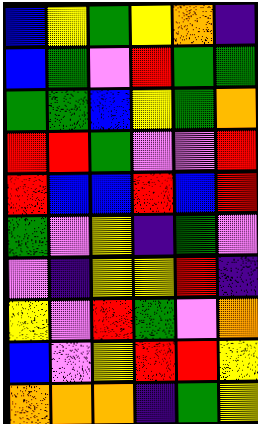[["blue", "yellow", "green", "yellow", "orange", "indigo"], ["blue", "green", "violet", "red", "green", "green"], ["green", "green", "blue", "yellow", "green", "orange"], ["red", "red", "green", "violet", "violet", "red"], ["red", "blue", "blue", "red", "blue", "red"], ["green", "violet", "yellow", "indigo", "green", "violet"], ["violet", "indigo", "yellow", "yellow", "red", "indigo"], ["yellow", "violet", "red", "green", "violet", "orange"], ["blue", "violet", "yellow", "red", "red", "yellow"], ["orange", "orange", "orange", "indigo", "green", "yellow"]]